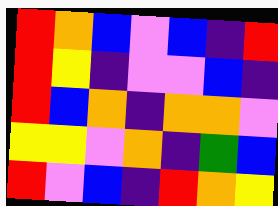[["red", "orange", "blue", "violet", "blue", "indigo", "red"], ["red", "yellow", "indigo", "violet", "violet", "blue", "indigo"], ["red", "blue", "orange", "indigo", "orange", "orange", "violet"], ["yellow", "yellow", "violet", "orange", "indigo", "green", "blue"], ["red", "violet", "blue", "indigo", "red", "orange", "yellow"]]